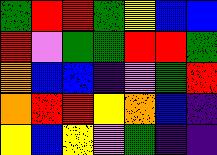[["green", "red", "red", "green", "yellow", "blue", "blue"], ["red", "violet", "green", "green", "red", "red", "green"], ["orange", "blue", "blue", "indigo", "violet", "green", "red"], ["orange", "red", "red", "yellow", "orange", "blue", "indigo"], ["yellow", "blue", "yellow", "violet", "green", "indigo", "indigo"]]